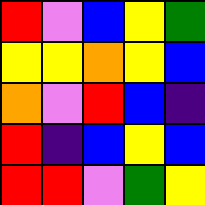[["red", "violet", "blue", "yellow", "green"], ["yellow", "yellow", "orange", "yellow", "blue"], ["orange", "violet", "red", "blue", "indigo"], ["red", "indigo", "blue", "yellow", "blue"], ["red", "red", "violet", "green", "yellow"]]